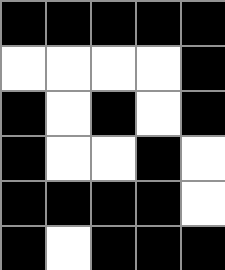[["black", "black", "black", "black", "black"], ["white", "white", "white", "white", "black"], ["black", "white", "black", "white", "black"], ["black", "white", "white", "black", "white"], ["black", "black", "black", "black", "white"], ["black", "white", "black", "black", "black"]]